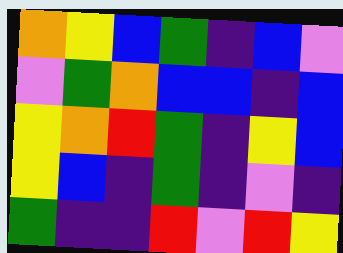[["orange", "yellow", "blue", "green", "indigo", "blue", "violet"], ["violet", "green", "orange", "blue", "blue", "indigo", "blue"], ["yellow", "orange", "red", "green", "indigo", "yellow", "blue"], ["yellow", "blue", "indigo", "green", "indigo", "violet", "indigo"], ["green", "indigo", "indigo", "red", "violet", "red", "yellow"]]